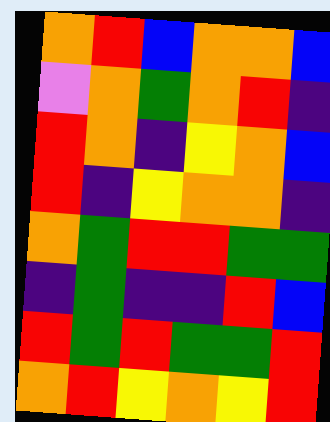[["orange", "red", "blue", "orange", "orange", "blue"], ["violet", "orange", "green", "orange", "red", "indigo"], ["red", "orange", "indigo", "yellow", "orange", "blue"], ["red", "indigo", "yellow", "orange", "orange", "indigo"], ["orange", "green", "red", "red", "green", "green"], ["indigo", "green", "indigo", "indigo", "red", "blue"], ["red", "green", "red", "green", "green", "red"], ["orange", "red", "yellow", "orange", "yellow", "red"]]